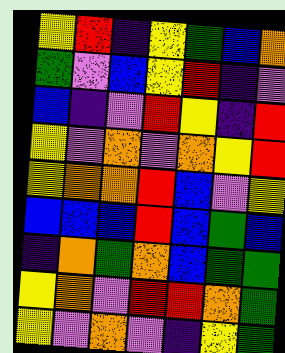[["yellow", "red", "indigo", "yellow", "green", "blue", "orange"], ["green", "violet", "blue", "yellow", "red", "indigo", "violet"], ["blue", "indigo", "violet", "red", "yellow", "indigo", "red"], ["yellow", "violet", "orange", "violet", "orange", "yellow", "red"], ["yellow", "orange", "orange", "red", "blue", "violet", "yellow"], ["blue", "blue", "blue", "red", "blue", "green", "blue"], ["indigo", "orange", "green", "orange", "blue", "green", "green"], ["yellow", "orange", "violet", "red", "red", "orange", "green"], ["yellow", "violet", "orange", "violet", "indigo", "yellow", "green"]]